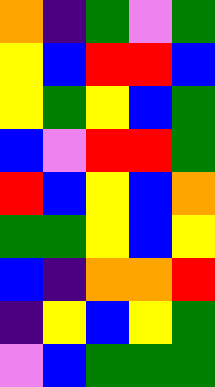[["orange", "indigo", "green", "violet", "green"], ["yellow", "blue", "red", "red", "blue"], ["yellow", "green", "yellow", "blue", "green"], ["blue", "violet", "red", "red", "green"], ["red", "blue", "yellow", "blue", "orange"], ["green", "green", "yellow", "blue", "yellow"], ["blue", "indigo", "orange", "orange", "red"], ["indigo", "yellow", "blue", "yellow", "green"], ["violet", "blue", "green", "green", "green"]]